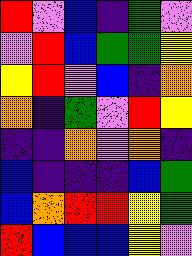[["red", "violet", "blue", "indigo", "green", "violet"], ["violet", "red", "blue", "green", "green", "yellow"], ["yellow", "red", "violet", "blue", "indigo", "orange"], ["orange", "indigo", "green", "violet", "red", "yellow"], ["indigo", "indigo", "orange", "violet", "orange", "indigo"], ["blue", "indigo", "indigo", "indigo", "blue", "green"], ["blue", "orange", "red", "red", "yellow", "green"], ["red", "blue", "blue", "blue", "yellow", "violet"]]